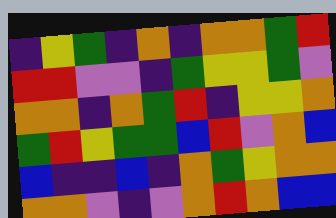[["indigo", "yellow", "green", "indigo", "orange", "indigo", "orange", "orange", "green", "red"], ["red", "red", "violet", "violet", "indigo", "green", "yellow", "yellow", "green", "violet"], ["orange", "orange", "indigo", "orange", "green", "red", "indigo", "yellow", "yellow", "orange"], ["green", "red", "yellow", "green", "green", "blue", "red", "violet", "orange", "blue"], ["blue", "indigo", "indigo", "blue", "indigo", "orange", "green", "yellow", "orange", "orange"], ["orange", "orange", "violet", "indigo", "violet", "orange", "red", "orange", "blue", "blue"]]